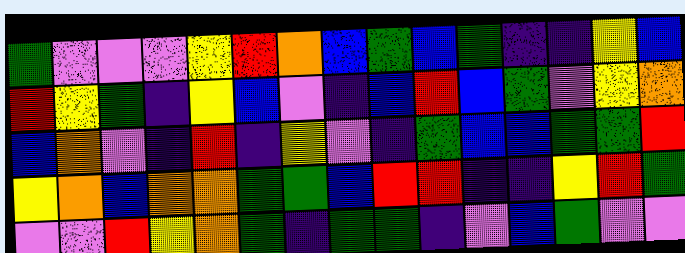[["green", "violet", "violet", "violet", "yellow", "red", "orange", "blue", "green", "blue", "green", "indigo", "indigo", "yellow", "blue"], ["red", "yellow", "green", "indigo", "yellow", "blue", "violet", "indigo", "blue", "red", "blue", "green", "violet", "yellow", "orange"], ["blue", "orange", "violet", "indigo", "red", "indigo", "yellow", "violet", "indigo", "green", "blue", "blue", "green", "green", "red"], ["yellow", "orange", "blue", "orange", "orange", "green", "green", "blue", "red", "red", "indigo", "indigo", "yellow", "red", "green"], ["violet", "violet", "red", "yellow", "orange", "green", "indigo", "green", "green", "indigo", "violet", "blue", "green", "violet", "violet"]]